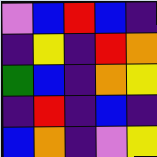[["violet", "blue", "red", "blue", "indigo"], ["indigo", "yellow", "indigo", "red", "orange"], ["green", "blue", "indigo", "orange", "yellow"], ["indigo", "red", "indigo", "blue", "indigo"], ["blue", "orange", "indigo", "violet", "yellow"]]